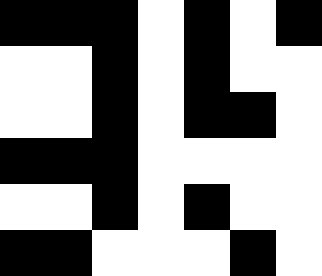[["black", "black", "black", "white", "black", "white", "black"], ["white", "white", "black", "white", "black", "white", "white"], ["white", "white", "black", "white", "black", "black", "white"], ["black", "black", "black", "white", "white", "white", "white"], ["white", "white", "black", "white", "black", "white", "white"], ["black", "black", "white", "white", "white", "black", "white"]]